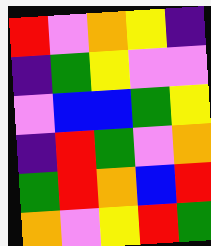[["red", "violet", "orange", "yellow", "indigo"], ["indigo", "green", "yellow", "violet", "violet"], ["violet", "blue", "blue", "green", "yellow"], ["indigo", "red", "green", "violet", "orange"], ["green", "red", "orange", "blue", "red"], ["orange", "violet", "yellow", "red", "green"]]